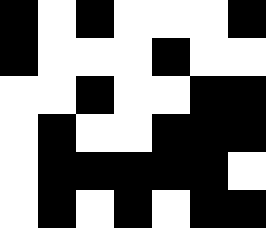[["black", "white", "black", "white", "white", "white", "black"], ["black", "white", "white", "white", "black", "white", "white"], ["white", "white", "black", "white", "white", "black", "black"], ["white", "black", "white", "white", "black", "black", "black"], ["white", "black", "black", "black", "black", "black", "white"], ["white", "black", "white", "black", "white", "black", "black"]]